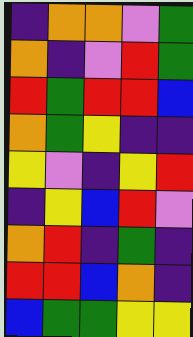[["indigo", "orange", "orange", "violet", "green"], ["orange", "indigo", "violet", "red", "green"], ["red", "green", "red", "red", "blue"], ["orange", "green", "yellow", "indigo", "indigo"], ["yellow", "violet", "indigo", "yellow", "red"], ["indigo", "yellow", "blue", "red", "violet"], ["orange", "red", "indigo", "green", "indigo"], ["red", "red", "blue", "orange", "indigo"], ["blue", "green", "green", "yellow", "yellow"]]